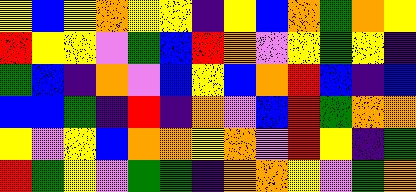[["yellow", "blue", "yellow", "orange", "yellow", "yellow", "indigo", "yellow", "blue", "orange", "green", "orange", "yellow"], ["red", "yellow", "yellow", "violet", "green", "blue", "red", "orange", "violet", "yellow", "green", "yellow", "indigo"], ["green", "blue", "indigo", "orange", "violet", "blue", "yellow", "blue", "orange", "red", "blue", "indigo", "blue"], ["blue", "blue", "green", "indigo", "red", "indigo", "orange", "violet", "blue", "red", "green", "orange", "orange"], ["yellow", "violet", "yellow", "blue", "orange", "orange", "yellow", "orange", "violet", "red", "yellow", "indigo", "green"], ["red", "green", "yellow", "violet", "green", "green", "indigo", "orange", "orange", "yellow", "violet", "green", "orange"]]